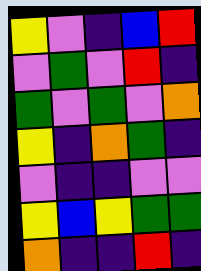[["yellow", "violet", "indigo", "blue", "red"], ["violet", "green", "violet", "red", "indigo"], ["green", "violet", "green", "violet", "orange"], ["yellow", "indigo", "orange", "green", "indigo"], ["violet", "indigo", "indigo", "violet", "violet"], ["yellow", "blue", "yellow", "green", "green"], ["orange", "indigo", "indigo", "red", "indigo"]]